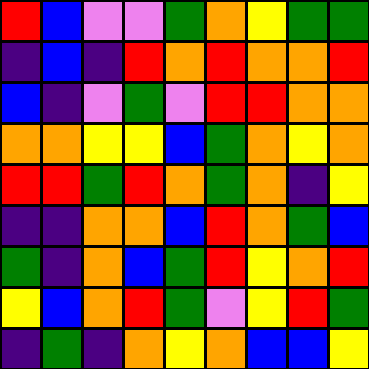[["red", "blue", "violet", "violet", "green", "orange", "yellow", "green", "green"], ["indigo", "blue", "indigo", "red", "orange", "red", "orange", "orange", "red"], ["blue", "indigo", "violet", "green", "violet", "red", "red", "orange", "orange"], ["orange", "orange", "yellow", "yellow", "blue", "green", "orange", "yellow", "orange"], ["red", "red", "green", "red", "orange", "green", "orange", "indigo", "yellow"], ["indigo", "indigo", "orange", "orange", "blue", "red", "orange", "green", "blue"], ["green", "indigo", "orange", "blue", "green", "red", "yellow", "orange", "red"], ["yellow", "blue", "orange", "red", "green", "violet", "yellow", "red", "green"], ["indigo", "green", "indigo", "orange", "yellow", "orange", "blue", "blue", "yellow"]]